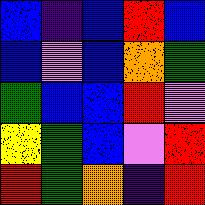[["blue", "indigo", "blue", "red", "blue"], ["blue", "violet", "blue", "orange", "green"], ["green", "blue", "blue", "red", "violet"], ["yellow", "green", "blue", "violet", "red"], ["red", "green", "orange", "indigo", "red"]]